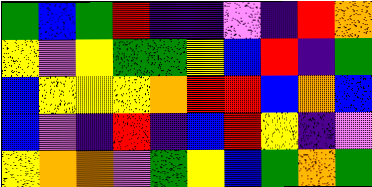[["green", "blue", "green", "red", "indigo", "indigo", "violet", "indigo", "red", "orange"], ["yellow", "violet", "yellow", "green", "green", "yellow", "blue", "red", "indigo", "green"], ["blue", "yellow", "yellow", "yellow", "orange", "red", "red", "blue", "orange", "blue"], ["blue", "violet", "indigo", "red", "indigo", "blue", "red", "yellow", "indigo", "violet"], ["yellow", "orange", "orange", "violet", "green", "yellow", "blue", "green", "orange", "green"]]